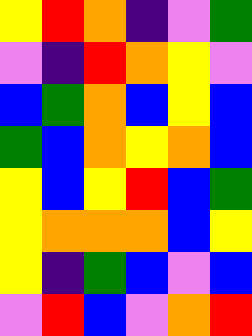[["yellow", "red", "orange", "indigo", "violet", "green"], ["violet", "indigo", "red", "orange", "yellow", "violet"], ["blue", "green", "orange", "blue", "yellow", "blue"], ["green", "blue", "orange", "yellow", "orange", "blue"], ["yellow", "blue", "yellow", "red", "blue", "green"], ["yellow", "orange", "orange", "orange", "blue", "yellow"], ["yellow", "indigo", "green", "blue", "violet", "blue"], ["violet", "red", "blue", "violet", "orange", "red"]]